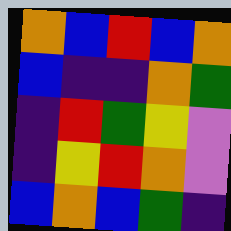[["orange", "blue", "red", "blue", "orange"], ["blue", "indigo", "indigo", "orange", "green"], ["indigo", "red", "green", "yellow", "violet"], ["indigo", "yellow", "red", "orange", "violet"], ["blue", "orange", "blue", "green", "indigo"]]